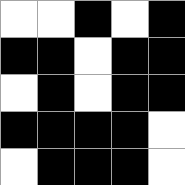[["white", "white", "black", "white", "black"], ["black", "black", "white", "black", "black"], ["white", "black", "white", "black", "black"], ["black", "black", "black", "black", "white"], ["white", "black", "black", "black", "white"]]